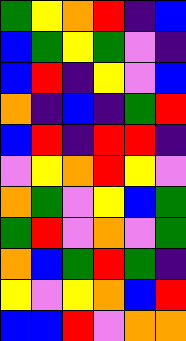[["green", "yellow", "orange", "red", "indigo", "blue"], ["blue", "green", "yellow", "green", "violet", "indigo"], ["blue", "red", "indigo", "yellow", "violet", "blue"], ["orange", "indigo", "blue", "indigo", "green", "red"], ["blue", "red", "indigo", "red", "red", "indigo"], ["violet", "yellow", "orange", "red", "yellow", "violet"], ["orange", "green", "violet", "yellow", "blue", "green"], ["green", "red", "violet", "orange", "violet", "green"], ["orange", "blue", "green", "red", "green", "indigo"], ["yellow", "violet", "yellow", "orange", "blue", "red"], ["blue", "blue", "red", "violet", "orange", "orange"]]